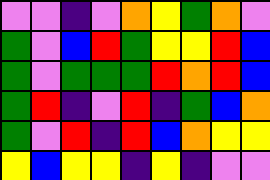[["violet", "violet", "indigo", "violet", "orange", "yellow", "green", "orange", "violet"], ["green", "violet", "blue", "red", "green", "yellow", "yellow", "red", "blue"], ["green", "violet", "green", "green", "green", "red", "orange", "red", "blue"], ["green", "red", "indigo", "violet", "red", "indigo", "green", "blue", "orange"], ["green", "violet", "red", "indigo", "red", "blue", "orange", "yellow", "yellow"], ["yellow", "blue", "yellow", "yellow", "indigo", "yellow", "indigo", "violet", "violet"]]